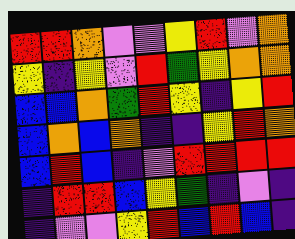[["red", "red", "orange", "violet", "violet", "yellow", "red", "violet", "orange"], ["yellow", "indigo", "yellow", "violet", "red", "green", "yellow", "orange", "orange"], ["blue", "blue", "orange", "green", "red", "yellow", "indigo", "yellow", "red"], ["blue", "orange", "blue", "orange", "indigo", "indigo", "yellow", "red", "orange"], ["blue", "red", "blue", "indigo", "violet", "red", "red", "red", "red"], ["indigo", "red", "red", "blue", "yellow", "green", "indigo", "violet", "indigo"], ["indigo", "violet", "violet", "yellow", "red", "blue", "red", "blue", "indigo"]]